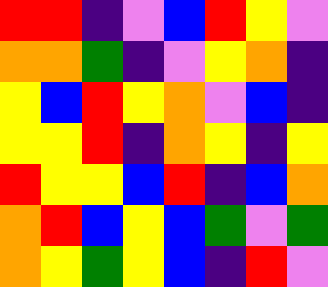[["red", "red", "indigo", "violet", "blue", "red", "yellow", "violet"], ["orange", "orange", "green", "indigo", "violet", "yellow", "orange", "indigo"], ["yellow", "blue", "red", "yellow", "orange", "violet", "blue", "indigo"], ["yellow", "yellow", "red", "indigo", "orange", "yellow", "indigo", "yellow"], ["red", "yellow", "yellow", "blue", "red", "indigo", "blue", "orange"], ["orange", "red", "blue", "yellow", "blue", "green", "violet", "green"], ["orange", "yellow", "green", "yellow", "blue", "indigo", "red", "violet"]]